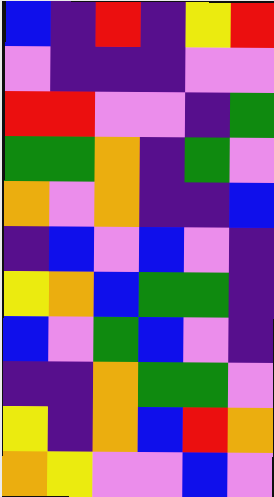[["blue", "indigo", "red", "indigo", "yellow", "red"], ["violet", "indigo", "indigo", "indigo", "violet", "violet"], ["red", "red", "violet", "violet", "indigo", "green"], ["green", "green", "orange", "indigo", "green", "violet"], ["orange", "violet", "orange", "indigo", "indigo", "blue"], ["indigo", "blue", "violet", "blue", "violet", "indigo"], ["yellow", "orange", "blue", "green", "green", "indigo"], ["blue", "violet", "green", "blue", "violet", "indigo"], ["indigo", "indigo", "orange", "green", "green", "violet"], ["yellow", "indigo", "orange", "blue", "red", "orange"], ["orange", "yellow", "violet", "violet", "blue", "violet"]]